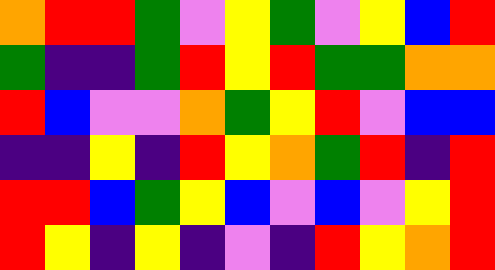[["orange", "red", "red", "green", "violet", "yellow", "green", "violet", "yellow", "blue", "red"], ["green", "indigo", "indigo", "green", "red", "yellow", "red", "green", "green", "orange", "orange"], ["red", "blue", "violet", "violet", "orange", "green", "yellow", "red", "violet", "blue", "blue"], ["indigo", "indigo", "yellow", "indigo", "red", "yellow", "orange", "green", "red", "indigo", "red"], ["red", "red", "blue", "green", "yellow", "blue", "violet", "blue", "violet", "yellow", "red"], ["red", "yellow", "indigo", "yellow", "indigo", "violet", "indigo", "red", "yellow", "orange", "red"]]